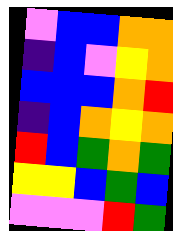[["violet", "blue", "blue", "orange", "orange"], ["indigo", "blue", "violet", "yellow", "orange"], ["blue", "blue", "blue", "orange", "red"], ["indigo", "blue", "orange", "yellow", "orange"], ["red", "blue", "green", "orange", "green"], ["yellow", "yellow", "blue", "green", "blue"], ["violet", "violet", "violet", "red", "green"]]